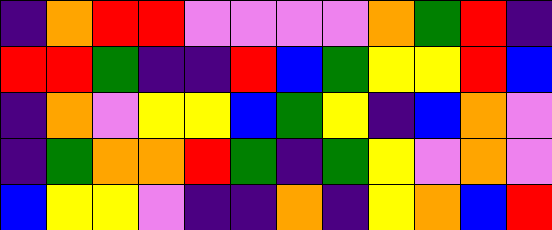[["indigo", "orange", "red", "red", "violet", "violet", "violet", "violet", "orange", "green", "red", "indigo"], ["red", "red", "green", "indigo", "indigo", "red", "blue", "green", "yellow", "yellow", "red", "blue"], ["indigo", "orange", "violet", "yellow", "yellow", "blue", "green", "yellow", "indigo", "blue", "orange", "violet"], ["indigo", "green", "orange", "orange", "red", "green", "indigo", "green", "yellow", "violet", "orange", "violet"], ["blue", "yellow", "yellow", "violet", "indigo", "indigo", "orange", "indigo", "yellow", "orange", "blue", "red"]]